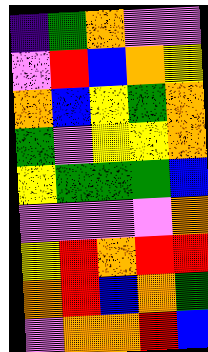[["indigo", "green", "orange", "violet", "violet"], ["violet", "red", "blue", "orange", "yellow"], ["orange", "blue", "yellow", "green", "orange"], ["green", "violet", "yellow", "yellow", "orange"], ["yellow", "green", "green", "green", "blue"], ["violet", "violet", "violet", "violet", "orange"], ["yellow", "red", "orange", "red", "red"], ["orange", "red", "blue", "orange", "green"], ["violet", "orange", "orange", "red", "blue"]]